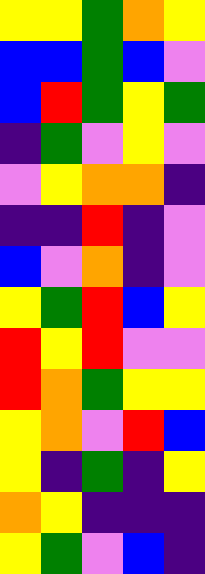[["yellow", "yellow", "green", "orange", "yellow"], ["blue", "blue", "green", "blue", "violet"], ["blue", "red", "green", "yellow", "green"], ["indigo", "green", "violet", "yellow", "violet"], ["violet", "yellow", "orange", "orange", "indigo"], ["indigo", "indigo", "red", "indigo", "violet"], ["blue", "violet", "orange", "indigo", "violet"], ["yellow", "green", "red", "blue", "yellow"], ["red", "yellow", "red", "violet", "violet"], ["red", "orange", "green", "yellow", "yellow"], ["yellow", "orange", "violet", "red", "blue"], ["yellow", "indigo", "green", "indigo", "yellow"], ["orange", "yellow", "indigo", "indigo", "indigo"], ["yellow", "green", "violet", "blue", "indigo"]]